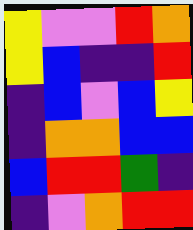[["yellow", "violet", "violet", "red", "orange"], ["yellow", "blue", "indigo", "indigo", "red"], ["indigo", "blue", "violet", "blue", "yellow"], ["indigo", "orange", "orange", "blue", "blue"], ["blue", "red", "red", "green", "indigo"], ["indigo", "violet", "orange", "red", "red"]]